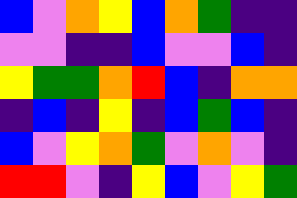[["blue", "violet", "orange", "yellow", "blue", "orange", "green", "indigo", "indigo"], ["violet", "violet", "indigo", "indigo", "blue", "violet", "violet", "blue", "indigo"], ["yellow", "green", "green", "orange", "red", "blue", "indigo", "orange", "orange"], ["indigo", "blue", "indigo", "yellow", "indigo", "blue", "green", "blue", "indigo"], ["blue", "violet", "yellow", "orange", "green", "violet", "orange", "violet", "indigo"], ["red", "red", "violet", "indigo", "yellow", "blue", "violet", "yellow", "green"]]